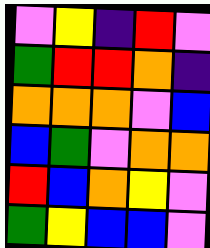[["violet", "yellow", "indigo", "red", "violet"], ["green", "red", "red", "orange", "indigo"], ["orange", "orange", "orange", "violet", "blue"], ["blue", "green", "violet", "orange", "orange"], ["red", "blue", "orange", "yellow", "violet"], ["green", "yellow", "blue", "blue", "violet"]]